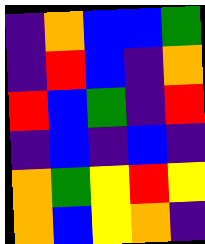[["indigo", "orange", "blue", "blue", "green"], ["indigo", "red", "blue", "indigo", "orange"], ["red", "blue", "green", "indigo", "red"], ["indigo", "blue", "indigo", "blue", "indigo"], ["orange", "green", "yellow", "red", "yellow"], ["orange", "blue", "yellow", "orange", "indigo"]]